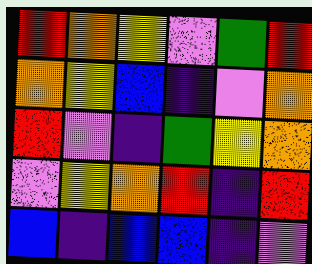[["red", "orange", "yellow", "violet", "green", "red"], ["orange", "yellow", "blue", "indigo", "violet", "orange"], ["red", "violet", "indigo", "green", "yellow", "orange"], ["violet", "yellow", "orange", "red", "indigo", "red"], ["blue", "indigo", "blue", "blue", "indigo", "violet"]]